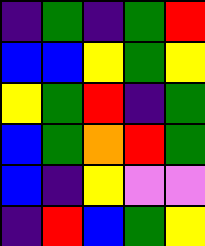[["indigo", "green", "indigo", "green", "red"], ["blue", "blue", "yellow", "green", "yellow"], ["yellow", "green", "red", "indigo", "green"], ["blue", "green", "orange", "red", "green"], ["blue", "indigo", "yellow", "violet", "violet"], ["indigo", "red", "blue", "green", "yellow"]]